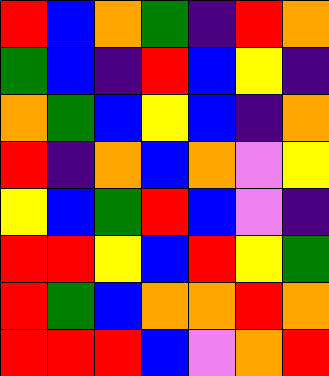[["red", "blue", "orange", "green", "indigo", "red", "orange"], ["green", "blue", "indigo", "red", "blue", "yellow", "indigo"], ["orange", "green", "blue", "yellow", "blue", "indigo", "orange"], ["red", "indigo", "orange", "blue", "orange", "violet", "yellow"], ["yellow", "blue", "green", "red", "blue", "violet", "indigo"], ["red", "red", "yellow", "blue", "red", "yellow", "green"], ["red", "green", "blue", "orange", "orange", "red", "orange"], ["red", "red", "red", "blue", "violet", "orange", "red"]]